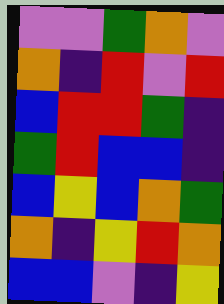[["violet", "violet", "green", "orange", "violet"], ["orange", "indigo", "red", "violet", "red"], ["blue", "red", "red", "green", "indigo"], ["green", "red", "blue", "blue", "indigo"], ["blue", "yellow", "blue", "orange", "green"], ["orange", "indigo", "yellow", "red", "orange"], ["blue", "blue", "violet", "indigo", "yellow"]]